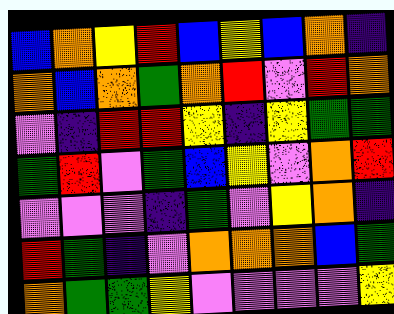[["blue", "orange", "yellow", "red", "blue", "yellow", "blue", "orange", "indigo"], ["orange", "blue", "orange", "green", "orange", "red", "violet", "red", "orange"], ["violet", "indigo", "red", "red", "yellow", "indigo", "yellow", "green", "green"], ["green", "red", "violet", "green", "blue", "yellow", "violet", "orange", "red"], ["violet", "violet", "violet", "indigo", "green", "violet", "yellow", "orange", "indigo"], ["red", "green", "indigo", "violet", "orange", "orange", "orange", "blue", "green"], ["orange", "green", "green", "yellow", "violet", "violet", "violet", "violet", "yellow"]]